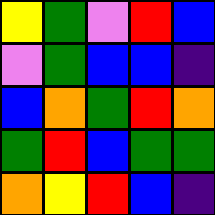[["yellow", "green", "violet", "red", "blue"], ["violet", "green", "blue", "blue", "indigo"], ["blue", "orange", "green", "red", "orange"], ["green", "red", "blue", "green", "green"], ["orange", "yellow", "red", "blue", "indigo"]]